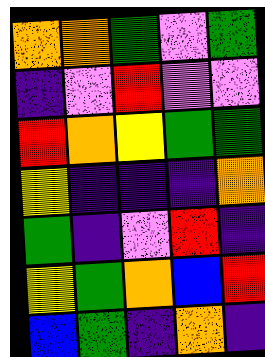[["orange", "orange", "green", "violet", "green"], ["indigo", "violet", "red", "violet", "violet"], ["red", "orange", "yellow", "green", "green"], ["yellow", "indigo", "indigo", "indigo", "orange"], ["green", "indigo", "violet", "red", "indigo"], ["yellow", "green", "orange", "blue", "red"], ["blue", "green", "indigo", "orange", "indigo"]]